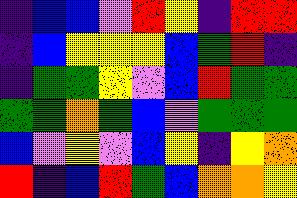[["indigo", "blue", "blue", "violet", "red", "yellow", "indigo", "red", "red"], ["indigo", "blue", "yellow", "yellow", "yellow", "blue", "green", "red", "indigo"], ["indigo", "green", "green", "yellow", "violet", "blue", "red", "green", "green"], ["green", "green", "orange", "green", "blue", "violet", "green", "green", "green"], ["blue", "violet", "yellow", "violet", "blue", "yellow", "indigo", "yellow", "orange"], ["red", "indigo", "blue", "red", "green", "blue", "orange", "orange", "yellow"]]